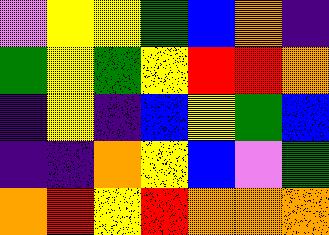[["violet", "yellow", "yellow", "green", "blue", "orange", "indigo"], ["green", "yellow", "green", "yellow", "red", "red", "orange"], ["indigo", "yellow", "indigo", "blue", "yellow", "green", "blue"], ["indigo", "indigo", "orange", "yellow", "blue", "violet", "green"], ["orange", "red", "yellow", "red", "orange", "orange", "orange"]]